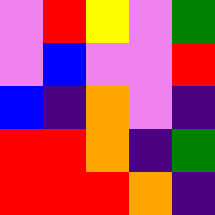[["violet", "red", "yellow", "violet", "green"], ["violet", "blue", "violet", "violet", "red"], ["blue", "indigo", "orange", "violet", "indigo"], ["red", "red", "orange", "indigo", "green"], ["red", "red", "red", "orange", "indigo"]]